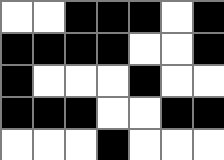[["white", "white", "black", "black", "black", "white", "black"], ["black", "black", "black", "black", "white", "white", "black"], ["black", "white", "white", "white", "black", "white", "white"], ["black", "black", "black", "white", "white", "black", "black"], ["white", "white", "white", "black", "white", "white", "white"]]